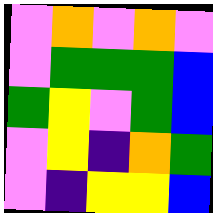[["violet", "orange", "violet", "orange", "violet"], ["violet", "green", "green", "green", "blue"], ["green", "yellow", "violet", "green", "blue"], ["violet", "yellow", "indigo", "orange", "green"], ["violet", "indigo", "yellow", "yellow", "blue"]]